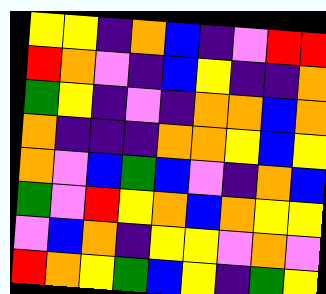[["yellow", "yellow", "indigo", "orange", "blue", "indigo", "violet", "red", "red"], ["red", "orange", "violet", "indigo", "blue", "yellow", "indigo", "indigo", "orange"], ["green", "yellow", "indigo", "violet", "indigo", "orange", "orange", "blue", "orange"], ["orange", "indigo", "indigo", "indigo", "orange", "orange", "yellow", "blue", "yellow"], ["orange", "violet", "blue", "green", "blue", "violet", "indigo", "orange", "blue"], ["green", "violet", "red", "yellow", "orange", "blue", "orange", "yellow", "yellow"], ["violet", "blue", "orange", "indigo", "yellow", "yellow", "violet", "orange", "violet"], ["red", "orange", "yellow", "green", "blue", "yellow", "indigo", "green", "yellow"]]